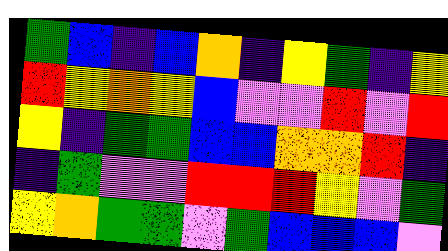[["green", "blue", "indigo", "blue", "orange", "indigo", "yellow", "green", "indigo", "yellow"], ["red", "yellow", "orange", "yellow", "blue", "violet", "violet", "red", "violet", "red"], ["yellow", "indigo", "green", "green", "blue", "blue", "orange", "orange", "red", "indigo"], ["indigo", "green", "violet", "violet", "red", "red", "red", "yellow", "violet", "green"], ["yellow", "orange", "green", "green", "violet", "green", "blue", "blue", "blue", "violet"]]